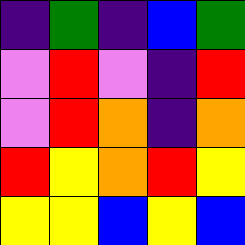[["indigo", "green", "indigo", "blue", "green"], ["violet", "red", "violet", "indigo", "red"], ["violet", "red", "orange", "indigo", "orange"], ["red", "yellow", "orange", "red", "yellow"], ["yellow", "yellow", "blue", "yellow", "blue"]]